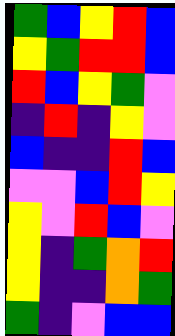[["green", "blue", "yellow", "red", "blue"], ["yellow", "green", "red", "red", "blue"], ["red", "blue", "yellow", "green", "violet"], ["indigo", "red", "indigo", "yellow", "violet"], ["blue", "indigo", "indigo", "red", "blue"], ["violet", "violet", "blue", "red", "yellow"], ["yellow", "violet", "red", "blue", "violet"], ["yellow", "indigo", "green", "orange", "red"], ["yellow", "indigo", "indigo", "orange", "green"], ["green", "indigo", "violet", "blue", "blue"]]